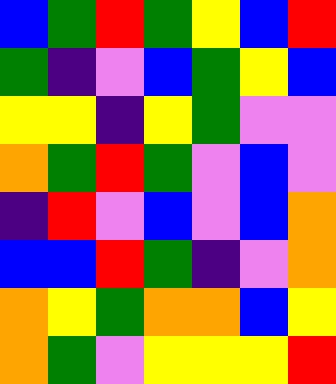[["blue", "green", "red", "green", "yellow", "blue", "red"], ["green", "indigo", "violet", "blue", "green", "yellow", "blue"], ["yellow", "yellow", "indigo", "yellow", "green", "violet", "violet"], ["orange", "green", "red", "green", "violet", "blue", "violet"], ["indigo", "red", "violet", "blue", "violet", "blue", "orange"], ["blue", "blue", "red", "green", "indigo", "violet", "orange"], ["orange", "yellow", "green", "orange", "orange", "blue", "yellow"], ["orange", "green", "violet", "yellow", "yellow", "yellow", "red"]]